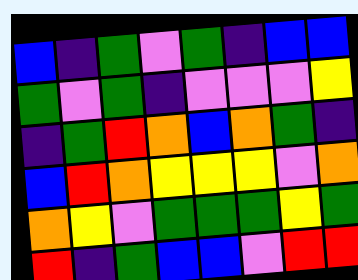[["blue", "indigo", "green", "violet", "green", "indigo", "blue", "blue"], ["green", "violet", "green", "indigo", "violet", "violet", "violet", "yellow"], ["indigo", "green", "red", "orange", "blue", "orange", "green", "indigo"], ["blue", "red", "orange", "yellow", "yellow", "yellow", "violet", "orange"], ["orange", "yellow", "violet", "green", "green", "green", "yellow", "green"], ["red", "indigo", "green", "blue", "blue", "violet", "red", "red"]]